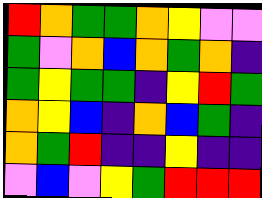[["red", "orange", "green", "green", "orange", "yellow", "violet", "violet"], ["green", "violet", "orange", "blue", "orange", "green", "orange", "indigo"], ["green", "yellow", "green", "green", "indigo", "yellow", "red", "green"], ["orange", "yellow", "blue", "indigo", "orange", "blue", "green", "indigo"], ["orange", "green", "red", "indigo", "indigo", "yellow", "indigo", "indigo"], ["violet", "blue", "violet", "yellow", "green", "red", "red", "red"]]